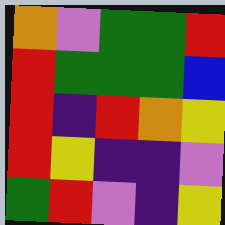[["orange", "violet", "green", "green", "red"], ["red", "green", "green", "green", "blue"], ["red", "indigo", "red", "orange", "yellow"], ["red", "yellow", "indigo", "indigo", "violet"], ["green", "red", "violet", "indigo", "yellow"]]